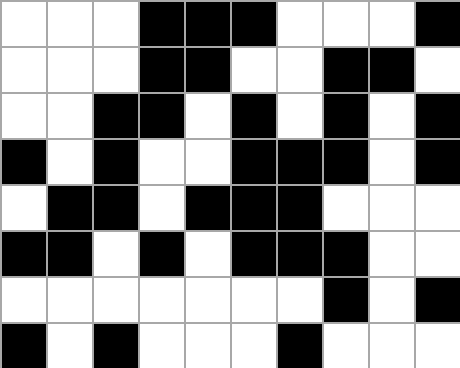[["white", "white", "white", "black", "black", "black", "white", "white", "white", "black"], ["white", "white", "white", "black", "black", "white", "white", "black", "black", "white"], ["white", "white", "black", "black", "white", "black", "white", "black", "white", "black"], ["black", "white", "black", "white", "white", "black", "black", "black", "white", "black"], ["white", "black", "black", "white", "black", "black", "black", "white", "white", "white"], ["black", "black", "white", "black", "white", "black", "black", "black", "white", "white"], ["white", "white", "white", "white", "white", "white", "white", "black", "white", "black"], ["black", "white", "black", "white", "white", "white", "black", "white", "white", "white"]]